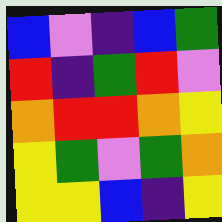[["blue", "violet", "indigo", "blue", "green"], ["red", "indigo", "green", "red", "violet"], ["orange", "red", "red", "orange", "yellow"], ["yellow", "green", "violet", "green", "orange"], ["yellow", "yellow", "blue", "indigo", "yellow"]]